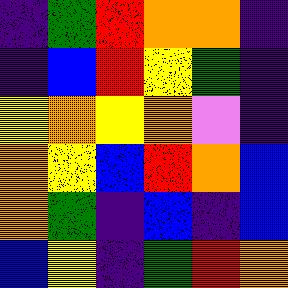[["indigo", "green", "red", "orange", "orange", "indigo"], ["indigo", "blue", "red", "yellow", "green", "indigo"], ["yellow", "orange", "yellow", "orange", "violet", "indigo"], ["orange", "yellow", "blue", "red", "orange", "blue"], ["orange", "green", "indigo", "blue", "indigo", "blue"], ["blue", "yellow", "indigo", "green", "red", "orange"]]